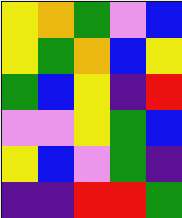[["yellow", "orange", "green", "violet", "blue"], ["yellow", "green", "orange", "blue", "yellow"], ["green", "blue", "yellow", "indigo", "red"], ["violet", "violet", "yellow", "green", "blue"], ["yellow", "blue", "violet", "green", "indigo"], ["indigo", "indigo", "red", "red", "green"]]